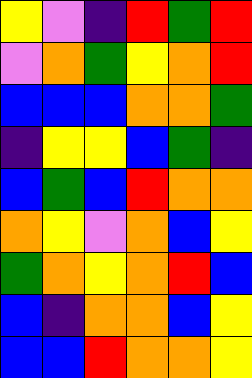[["yellow", "violet", "indigo", "red", "green", "red"], ["violet", "orange", "green", "yellow", "orange", "red"], ["blue", "blue", "blue", "orange", "orange", "green"], ["indigo", "yellow", "yellow", "blue", "green", "indigo"], ["blue", "green", "blue", "red", "orange", "orange"], ["orange", "yellow", "violet", "orange", "blue", "yellow"], ["green", "orange", "yellow", "orange", "red", "blue"], ["blue", "indigo", "orange", "orange", "blue", "yellow"], ["blue", "blue", "red", "orange", "orange", "yellow"]]